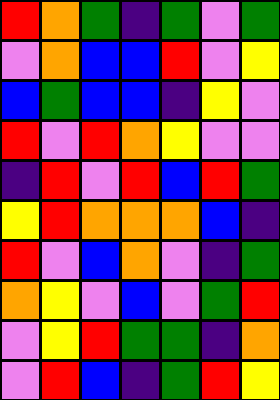[["red", "orange", "green", "indigo", "green", "violet", "green"], ["violet", "orange", "blue", "blue", "red", "violet", "yellow"], ["blue", "green", "blue", "blue", "indigo", "yellow", "violet"], ["red", "violet", "red", "orange", "yellow", "violet", "violet"], ["indigo", "red", "violet", "red", "blue", "red", "green"], ["yellow", "red", "orange", "orange", "orange", "blue", "indigo"], ["red", "violet", "blue", "orange", "violet", "indigo", "green"], ["orange", "yellow", "violet", "blue", "violet", "green", "red"], ["violet", "yellow", "red", "green", "green", "indigo", "orange"], ["violet", "red", "blue", "indigo", "green", "red", "yellow"]]